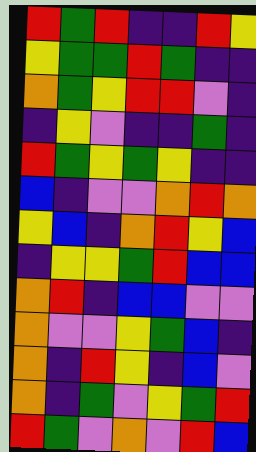[["red", "green", "red", "indigo", "indigo", "red", "yellow"], ["yellow", "green", "green", "red", "green", "indigo", "indigo"], ["orange", "green", "yellow", "red", "red", "violet", "indigo"], ["indigo", "yellow", "violet", "indigo", "indigo", "green", "indigo"], ["red", "green", "yellow", "green", "yellow", "indigo", "indigo"], ["blue", "indigo", "violet", "violet", "orange", "red", "orange"], ["yellow", "blue", "indigo", "orange", "red", "yellow", "blue"], ["indigo", "yellow", "yellow", "green", "red", "blue", "blue"], ["orange", "red", "indigo", "blue", "blue", "violet", "violet"], ["orange", "violet", "violet", "yellow", "green", "blue", "indigo"], ["orange", "indigo", "red", "yellow", "indigo", "blue", "violet"], ["orange", "indigo", "green", "violet", "yellow", "green", "red"], ["red", "green", "violet", "orange", "violet", "red", "blue"]]